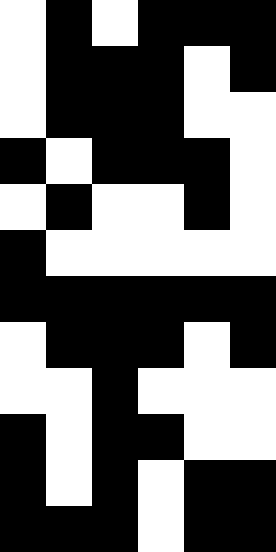[["white", "black", "white", "black", "black", "black"], ["white", "black", "black", "black", "white", "black"], ["white", "black", "black", "black", "white", "white"], ["black", "white", "black", "black", "black", "white"], ["white", "black", "white", "white", "black", "white"], ["black", "white", "white", "white", "white", "white"], ["black", "black", "black", "black", "black", "black"], ["white", "black", "black", "black", "white", "black"], ["white", "white", "black", "white", "white", "white"], ["black", "white", "black", "black", "white", "white"], ["black", "white", "black", "white", "black", "black"], ["black", "black", "black", "white", "black", "black"]]